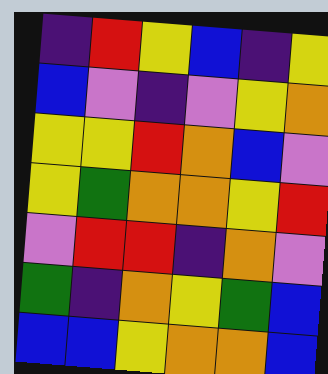[["indigo", "red", "yellow", "blue", "indigo", "yellow"], ["blue", "violet", "indigo", "violet", "yellow", "orange"], ["yellow", "yellow", "red", "orange", "blue", "violet"], ["yellow", "green", "orange", "orange", "yellow", "red"], ["violet", "red", "red", "indigo", "orange", "violet"], ["green", "indigo", "orange", "yellow", "green", "blue"], ["blue", "blue", "yellow", "orange", "orange", "blue"]]